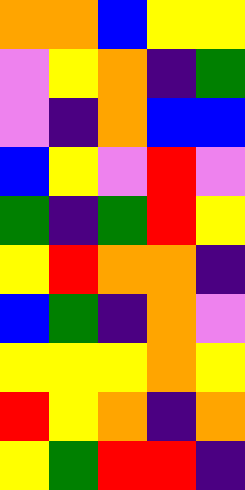[["orange", "orange", "blue", "yellow", "yellow"], ["violet", "yellow", "orange", "indigo", "green"], ["violet", "indigo", "orange", "blue", "blue"], ["blue", "yellow", "violet", "red", "violet"], ["green", "indigo", "green", "red", "yellow"], ["yellow", "red", "orange", "orange", "indigo"], ["blue", "green", "indigo", "orange", "violet"], ["yellow", "yellow", "yellow", "orange", "yellow"], ["red", "yellow", "orange", "indigo", "orange"], ["yellow", "green", "red", "red", "indigo"]]